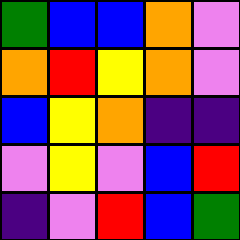[["green", "blue", "blue", "orange", "violet"], ["orange", "red", "yellow", "orange", "violet"], ["blue", "yellow", "orange", "indigo", "indigo"], ["violet", "yellow", "violet", "blue", "red"], ["indigo", "violet", "red", "blue", "green"]]